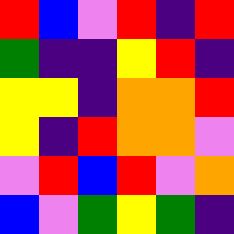[["red", "blue", "violet", "red", "indigo", "red"], ["green", "indigo", "indigo", "yellow", "red", "indigo"], ["yellow", "yellow", "indigo", "orange", "orange", "red"], ["yellow", "indigo", "red", "orange", "orange", "violet"], ["violet", "red", "blue", "red", "violet", "orange"], ["blue", "violet", "green", "yellow", "green", "indigo"]]